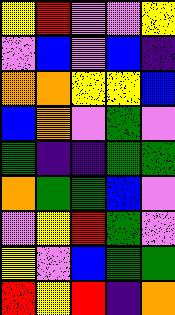[["yellow", "red", "violet", "violet", "yellow"], ["violet", "blue", "violet", "blue", "indigo"], ["orange", "orange", "yellow", "yellow", "blue"], ["blue", "orange", "violet", "green", "violet"], ["green", "indigo", "indigo", "green", "green"], ["orange", "green", "green", "blue", "violet"], ["violet", "yellow", "red", "green", "violet"], ["yellow", "violet", "blue", "green", "green"], ["red", "yellow", "red", "indigo", "orange"]]